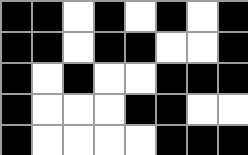[["black", "black", "white", "black", "white", "black", "white", "black"], ["black", "black", "white", "black", "black", "white", "white", "black"], ["black", "white", "black", "white", "white", "black", "black", "black"], ["black", "white", "white", "white", "black", "black", "white", "white"], ["black", "white", "white", "white", "white", "black", "black", "black"]]